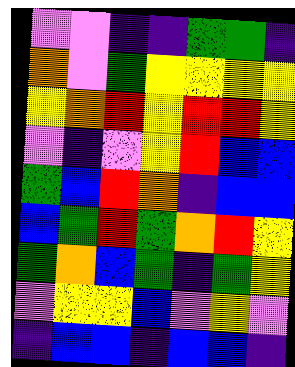[["violet", "violet", "indigo", "indigo", "green", "green", "indigo"], ["orange", "violet", "green", "yellow", "yellow", "yellow", "yellow"], ["yellow", "orange", "red", "yellow", "red", "red", "yellow"], ["violet", "indigo", "violet", "yellow", "red", "blue", "blue"], ["green", "blue", "red", "orange", "indigo", "blue", "blue"], ["blue", "green", "red", "green", "orange", "red", "yellow"], ["green", "orange", "blue", "green", "indigo", "green", "yellow"], ["violet", "yellow", "yellow", "blue", "violet", "yellow", "violet"], ["indigo", "blue", "blue", "indigo", "blue", "blue", "indigo"]]